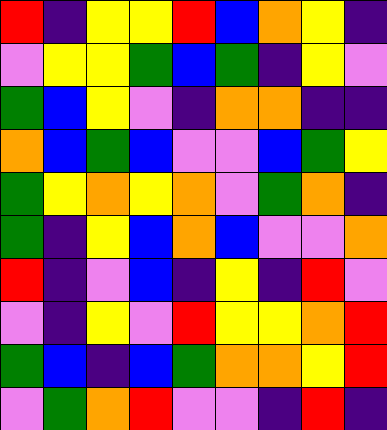[["red", "indigo", "yellow", "yellow", "red", "blue", "orange", "yellow", "indigo"], ["violet", "yellow", "yellow", "green", "blue", "green", "indigo", "yellow", "violet"], ["green", "blue", "yellow", "violet", "indigo", "orange", "orange", "indigo", "indigo"], ["orange", "blue", "green", "blue", "violet", "violet", "blue", "green", "yellow"], ["green", "yellow", "orange", "yellow", "orange", "violet", "green", "orange", "indigo"], ["green", "indigo", "yellow", "blue", "orange", "blue", "violet", "violet", "orange"], ["red", "indigo", "violet", "blue", "indigo", "yellow", "indigo", "red", "violet"], ["violet", "indigo", "yellow", "violet", "red", "yellow", "yellow", "orange", "red"], ["green", "blue", "indigo", "blue", "green", "orange", "orange", "yellow", "red"], ["violet", "green", "orange", "red", "violet", "violet", "indigo", "red", "indigo"]]